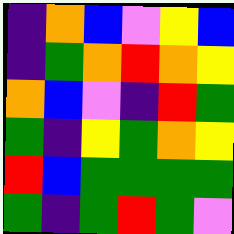[["indigo", "orange", "blue", "violet", "yellow", "blue"], ["indigo", "green", "orange", "red", "orange", "yellow"], ["orange", "blue", "violet", "indigo", "red", "green"], ["green", "indigo", "yellow", "green", "orange", "yellow"], ["red", "blue", "green", "green", "green", "green"], ["green", "indigo", "green", "red", "green", "violet"]]